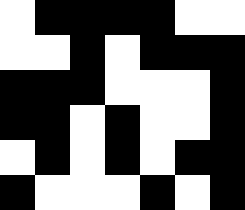[["white", "black", "black", "black", "black", "white", "white"], ["white", "white", "black", "white", "black", "black", "black"], ["black", "black", "black", "white", "white", "white", "black"], ["black", "black", "white", "black", "white", "white", "black"], ["white", "black", "white", "black", "white", "black", "black"], ["black", "white", "white", "white", "black", "white", "black"]]